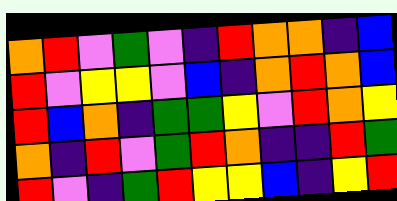[["orange", "red", "violet", "green", "violet", "indigo", "red", "orange", "orange", "indigo", "blue"], ["red", "violet", "yellow", "yellow", "violet", "blue", "indigo", "orange", "red", "orange", "blue"], ["red", "blue", "orange", "indigo", "green", "green", "yellow", "violet", "red", "orange", "yellow"], ["orange", "indigo", "red", "violet", "green", "red", "orange", "indigo", "indigo", "red", "green"], ["red", "violet", "indigo", "green", "red", "yellow", "yellow", "blue", "indigo", "yellow", "red"]]